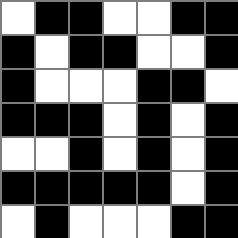[["white", "black", "black", "white", "white", "black", "black"], ["black", "white", "black", "black", "white", "white", "black"], ["black", "white", "white", "white", "black", "black", "white"], ["black", "black", "black", "white", "black", "white", "black"], ["white", "white", "black", "white", "black", "white", "black"], ["black", "black", "black", "black", "black", "white", "black"], ["white", "black", "white", "white", "white", "black", "black"]]